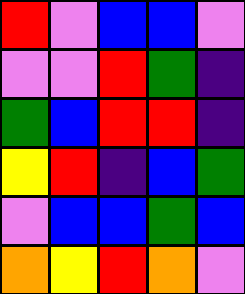[["red", "violet", "blue", "blue", "violet"], ["violet", "violet", "red", "green", "indigo"], ["green", "blue", "red", "red", "indigo"], ["yellow", "red", "indigo", "blue", "green"], ["violet", "blue", "blue", "green", "blue"], ["orange", "yellow", "red", "orange", "violet"]]